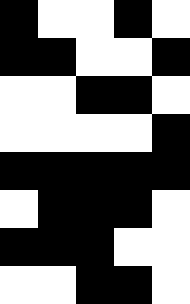[["black", "white", "white", "black", "white"], ["black", "black", "white", "white", "black"], ["white", "white", "black", "black", "white"], ["white", "white", "white", "white", "black"], ["black", "black", "black", "black", "black"], ["white", "black", "black", "black", "white"], ["black", "black", "black", "white", "white"], ["white", "white", "black", "black", "white"]]